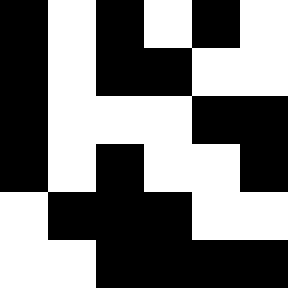[["black", "white", "black", "white", "black", "white"], ["black", "white", "black", "black", "white", "white"], ["black", "white", "white", "white", "black", "black"], ["black", "white", "black", "white", "white", "black"], ["white", "black", "black", "black", "white", "white"], ["white", "white", "black", "black", "black", "black"]]